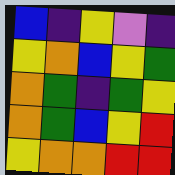[["blue", "indigo", "yellow", "violet", "indigo"], ["yellow", "orange", "blue", "yellow", "green"], ["orange", "green", "indigo", "green", "yellow"], ["orange", "green", "blue", "yellow", "red"], ["yellow", "orange", "orange", "red", "red"]]